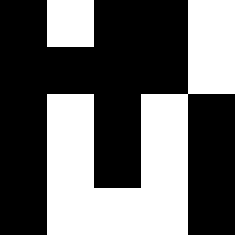[["black", "white", "black", "black", "white"], ["black", "black", "black", "black", "white"], ["black", "white", "black", "white", "black"], ["black", "white", "black", "white", "black"], ["black", "white", "white", "white", "black"]]